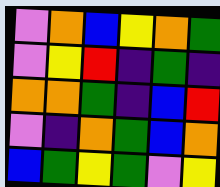[["violet", "orange", "blue", "yellow", "orange", "green"], ["violet", "yellow", "red", "indigo", "green", "indigo"], ["orange", "orange", "green", "indigo", "blue", "red"], ["violet", "indigo", "orange", "green", "blue", "orange"], ["blue", "green", "yellow", "green", "violet", "yellow"]]